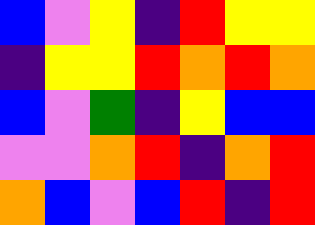[["blue", "violet", "yellow", "indigo", "red", "yellow", "yellow"], ["indigo", "yellow", "yellow", "red", "orange", "red", "orange"], ["blue", "violet", "green", "indigo", "yellow", "blue", "blue"], ["violet", "violet", "orange", "red", "indigo", "orange", "red"], ["orange", "blue", "violet", "blue", "red", "indigo", "red"]]